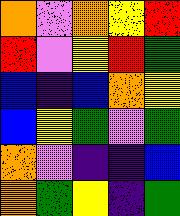[["orange", "violet", "orange", "yellow", "red"], ["red", "violet", "yellow", "red", "green"], ["blue", "indigo", "blue", "orange", "yellow"], ["blue", "yellow", "green", "violet", "green"], ["orange", "violet", "indigo", "indigo", "blue"], ["orange", "green", "yellow", "indigo", "green"]]